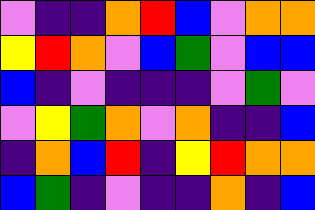[["violet", "indigo", "indigo", "orange", "red", "blue", "violet", "orange", "orange"], ["yellow", "red", "orange", "violet", "blue", "green", "violet", "blue", "blue"], ["blue", "indigo", "violet", "indigo", "indigo", "indigo", "violet", "green", "violet"], ["violet", "yellow", "green", "orange", "violet", "orange", "indigo", "indigo", "blue"], ["indigo", "orange", "blue", "red", "indigo", "yellow", "red", "orange", "orange"], ["blue", "green", "indigo", "violet", "indigo", "indigo", "orange", "indigo", "blue"]]